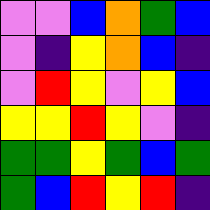[["violet", "violet", "blue", "orange", "green", "blue"], ["violet", "indigo", "yellow", "orange", "blue", "indigo"], ["violet", "red", "yellow", "violet", "yellow", "blue"], ["yellow", "yellow", "red", "yellow", "violet", "indigo"], ["green", "green", "yellow", "green", "blue", "green"], ["green", "blue", "red", "yellow", "red", "indigo"]]